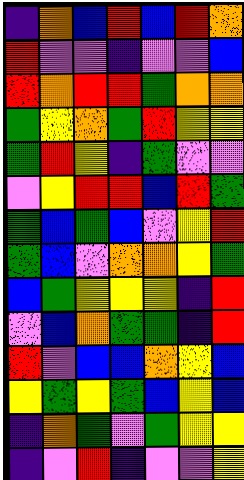[["indigo", "orange", "blue", "red", "blue", "red", "orange"], ["red", "violet", "violet", "indigo", "violet", "violet", "blue"], ["red", "orange", "red", "red", "green", "orange", "orange"], ["green", "yellow", "orange", "green", "red", "yellow", "yellow"], ["green", "red", "yellow", "indigo", "green", "violet", "violet"], ["violet", "yellow", "red", "red", "blue", "red", "green"], ["green", "blue", "green", "blue", "violet", "yellow", "red"], ["green", "blue", "violet", "orange", "orange", "yellow", "green"], ["blue", "green", "yellow", "yellow", "yellow", "indigo", "red"], ["violet", "blue", "orange", "green", "green", "indigo", "red"], ["red", "violet", "blue", "blue", "orange", "yellow", "blue"], ["yellow", "green", "yellow", "green", "blue", "yellow", "blue"], ["indigo", "orange", "green", "violet", "green", "yellow", "yellow"], ["indigo", "violet", "red", "indigo", "violet", "violet", "yellow"]]